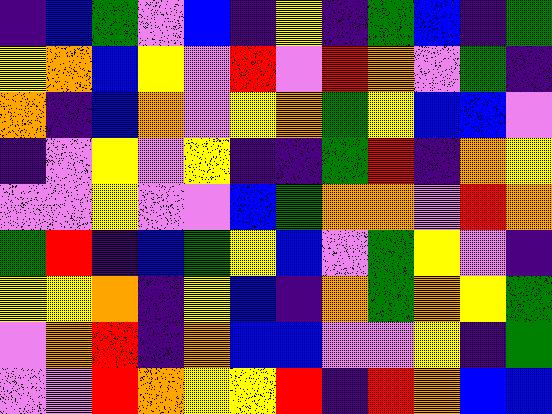[["indigo", "blue", "green", "violet", "blue", "indigo", "yellow", "indigo", "green", "blue", "indigo", "green"], ["yellow", "orange", "blue", "yellow", "violet", "red", "violet", "red", "orange", "violet", "green", "indigo"], ["orange", "indigo", "blue", "orange", "violet", "yellow", "orange", "green", "yellow", "blue", "blue", "violet"], ["indigo", "violet", "yellow", "violet", "yellow", "indigo", "indigo", "green", "red", "indigo", "orange", "yellow"], ["violet", "violet", "yellow", "violet", "violet", "blue", "green", "orange", "orange", "violet", "red", "orange"], ["green", "red", "indigo", "blue", "green", "yellow", "blue", "violet", "green", "yellow", "violet", "indigo"], ["yellow", "yellow", "orange", "indigo", "yellow", "blue", "indigo", "orange", "green", "orange", "yellow", "green"], ["violet", "orange", "red", "indigo", "orange", "blue", "blue", "violet", "violet", "yellow", "indigo", "green"], ["violet", "violet", "red", "orange", "yellow", "yellow", "red", "indigo", "red", "orange", "blue", "blue"]]